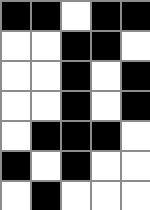[["black", "black", "white", "black", "black"], ["white", "white", "black", "black", "white"], ["white", "white", "black", "white", "black"], ["white", "white", "black", "white", "black"], ["white", "black", "black", "black", "white"], ["black", "white", "black", "white", "white"], ["white", "black", "white", "white", "white"]]